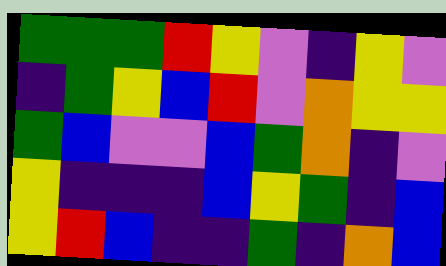[["green", "green", "green", "red", "yellow", "violet", "indigo", "yellow", "violet"], ["indigo", "green", "yellow", "blue", "red", "violet", "orange", "yellow", "yellow"], ["green", "blue", "violet", "violet", "blue", "green", "orange", "indigo", "violet"], ["yellow", "indigo", "indigo", "indigo", "blue", "yellow", "green", "indigo", "blue"], ["yellow", "red", "blue", "indigo", "indigo", "green", "indigo", "orange", "blue"]]